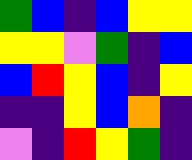[["green", "blue", "indigo", "blue", "yellow", "yellow"], ["yellow", "yellow", "violet", "green", "indigo", "blue"], ["blue", "red", "yellow", "blue", "indigo", "yellow"], ["indigo", "indigo", "yellow", "blue", "orange", "indigo"], ["violet", "indigo", "red", "yellow", "green", "indigo"]]